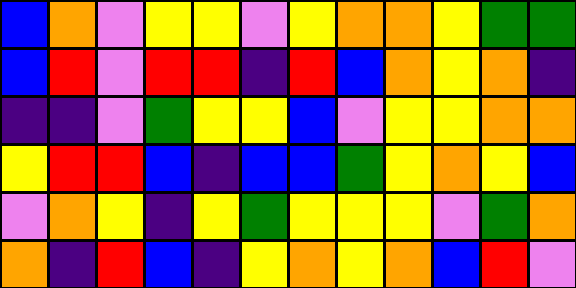[["blue", "orange", "violet", "yellow", "yellow", "violet", "yellow", "orange", "orange", "yellow", "green", "green"], ["blue", "red", "violet", "red", "red", "indigo", "red", "blue", "orange", "yellow", "orange", "indigo"], ["indigo", "indigo", "violet", "green", "yellow", "yellow", "blue", "violet", "yellow", "yellow", "orange", "orange"], ["yellow", "red", "red", "blue", "indigo", "blue", "blue", "green", "yellow", "orange", "yellow", "blue"], ["violet", "orange", "yellow", "indigo", "yellow", "green", "yellow", "yellow", "yellow", "violet", "green", "orange"], ["orange", "indigo", "red", "blue", "indigo", "yellow", "orange", "yellow", "orange", "blue", "red", "violet"]]